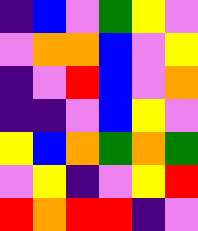[["indigo", "blue", "violet", "green", "yellow", "violet"], ["violet", "orange", "orange", "blue", "violet", "yellow"], ["indigo", "violet", "red", "blue", "violet", "orange"], ["indigo", "indigo", "violet", "blue", "yellow", "violet"], ["yellow", "blue", "orange", "green", "orange", "green"], ["violet", "yellow", "indigo", "violet", "yellow", "red"], ["red", "orange", "red", "red", "indigo", "violet"]]